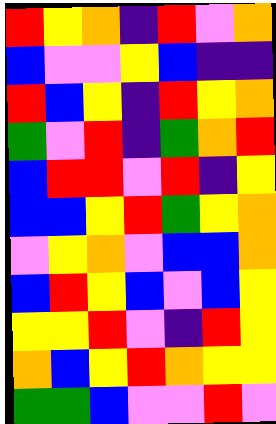[["red", "yellow", "orange", "indigo", "red", "violet", "orange"], ["blue", "violet", "violet", "yellow", "blue", "indigo", "indigo"], ["red", "blue", "yellow", "indigo", "red", "yellow", "orange"], ["green", "violet", "red", "indigo", "green", "orange", "red"], ["blue", "red", "red", "violet", "red", "indigo", "yellow"], ["blue", "blue", "yellow", "red", "green", "yellow", "orange"], ["violet", "yellow", "orange", "violet", "blue", "blue", "orange"], ["blue", "red", "yellow", "blue", "violet", "blue", "yellow"], ["yellow", "yellow", "red", "violet", "indigo", "red", "yellow"], ["orange", "blue", "yellow", "red", "orange", "yellow", "yellow"], ["green", "green", "blue", "violet", "violet", "red", "violet"]]